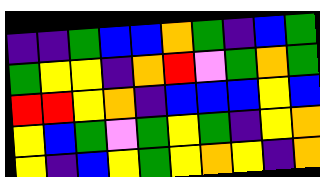[["indigo", "indigo", "green", "blue", "blue", "orange", "green", "indigo", "blue", "green"], ["green", "yellow", "yellow", "indigo", "orange", "red", "violet", "green", "orange", "green"], ["red", "red", "yellow", "orange", "indigo", "blue", "blue", "blue", "yellow", "blue"], ["yellow", "blue", "green", "violet", "green", "yellow", "green", "indigo", "yellow", "orange"], ["yellow", "indigo", "blue", "yellow", "green", "yellow", "orange", "yellow", "indigo", "orange"]]